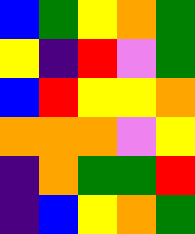[["blue", "green", "yellow", "orange", "green"], ["yellow", "indigo", "red", "violet", "green"], ["blue", "red", "yellow", "yellow", "orange"], ["orange", "orange", "orange", "violet", "yellow"], ["indigo", "orange", "green", "green", "red"], ["indigo", "blue", "yellow", "orange", "green"]]